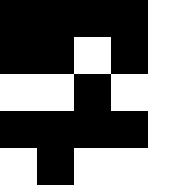[["black", "black", "black", "black", "white"], ["black", "black", "white", "black", "white"], ["white", "white", "black", "white", "white"], ["black", "black", "black", "black", "white"], ["white", "black", "white", "white", "white"]]